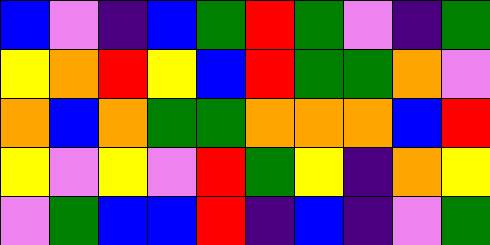[["blue", "violet", "indigo", "blue", "green", "red", "green", "violet", "indigo", "green"], ["yellow", "orange", "red", "yellow", "blue", "red", "green", "green", "orange", "violet"], ["orange", "blue", "orange", "green", "green", "orange", "orange", "orange", "blue", "red"], ["yellow", "violet", "yellow", "violet", "red", "green", "yellow", "indigo", "orange", "yellow"], ["violet", "green", "blue", "blue", "red", "indigo", "blue", "indigo", "violet", "green"]]